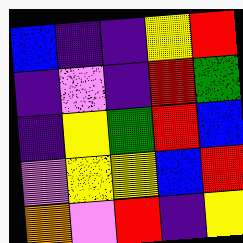[["blue", "indigo", "indigo", "yellow", "red"], ["indigo", "violet", "indigo", "red", "green"], ["indigo", "yellow", "green", "red", "blue"], ["violet", "yellow", "yellow", "blue", "red"], ["orange", "violet", "red", "indigo", "yellow"]]